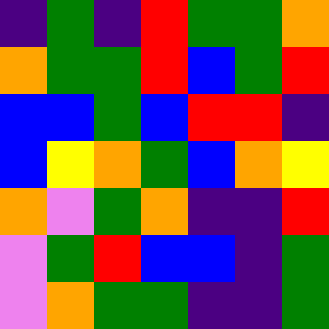[["indigo", "green", "indigo", "red", "green", "green", "orange"], ["orange", "green", "green", "red", "blue", "green", "red"], ["blue", "blue", "green", "blue", "red", "red", "indigo"], ["blue", "yellow", "orange", "green", "blue", "orange", "yellow"], ["orange", "violet", "green", "orange", "indigo", "indigo", "red"], ["violet", "green", "red", "blue", "blue", "indigo", "green"], ["violet", "orange", "green", "green", "indigo", "indigo", "green"]]